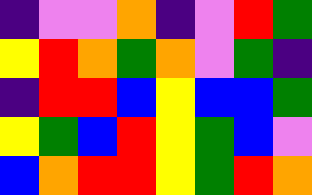[["indigo", "violet", "violet", "orange", "indigo", "violet", "red", "green"], ["yellow", "red", "orange", "green", "orange", "violet", "green", "indigo"], ["indigo", "red", "red", "blue", "yellow", "blue", "blue", "green"], ["yellow", "green", "blue", "red", "yellow", "green", "blue", "violet"], ["blue", "orange", "red", "red", "yellow", "green", "red", "orange"]]